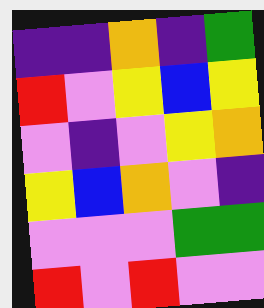[["indigo", "indigo", "orange", "indigo", "green"], ["red", "violet", "yellow", "blue", "yellow"], ["violet", "indigo", "violet", "yellow", "orange"], ["yellow", "blue", "orange", "violet", "indigo"], ["violet", "violet", "violet", "green", "green"], ["red", "violet", "red", "violet", "violet"]]